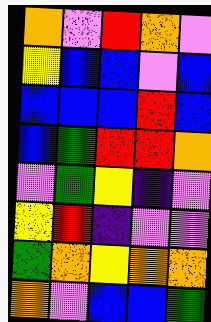[["orange", "violet", "red", "orange", "violet"], ["yellow", "blue", "blue", "violet", "blue"], ["blue", "blue", "blue", "red", "blue"], ["blue", "green", "red", "red", "orange"], ["violet", "green", "yellow", "indigo", "violet"], ["yellow", "red", "indigo", "violet", "violet"], ["green", "orange", "yellow", "orange", "orange"], ["orange", "violet", "blue", "blue", "green"]]